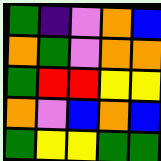[["green", "indigo", "violet", "orange", "blue"], ["orange", "green", "violet", "orange", "orange"], ["green", "red", "red", "yellow", "yellow"], ["orange", "violet", "blue", "orange", "blue"], ["green", "yellow", "yellow", "green", "green"]]